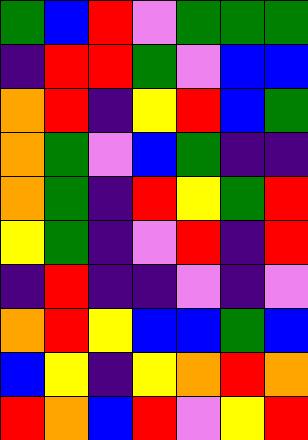[["green", "blue", "red", "violet", "green", "green", "green"], ["indigo", "red", "red", "green", "violet", "blue", "blue"], ["orange", "red", "indigo", "yellow", "red", "blue", "green"], ["orange", "green", "violet", "blue", "green", "indigo", "indigo"], ["orange", "green", "indigo", "red", "yellow", "green", "red"], ["yellow", "green", "indigo", "violet", "red", "indigo", "red"], ["indigo", "red", "indigo", "indigo", "violet", "indigo", "violet"], ["orange", "red", "yellow", "blue", "blue", "green", "blue"], ["blue", "yellow", "indigo", "yellow", "orange", "red", "orange"], ["red", "orange", "blue", "red", "violet", "yellow", "red"]]